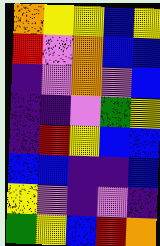[["orange", "yellow", "yellow", "blue", "yellow"], ["red", "violet", "orange", "blue", "blue"], ["indigo", "violet", "orange", "violet", "blue"], ["indigo", "indigo", "violet", "green", "yellow"], ["indigo", "red", "yellow", "blue", "blue"], ["blue", "blue", "indigo", "indigo", "blue"], ["yellow", "violet", "indigo", "violet", "indigo"], ["green", "yellow", "blue", "red", "orange"]]